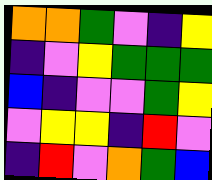[["orange", "orange", "green", "violet", "indigo", "yellow"], ["indigo", "violet", "yellow", "green", "green", "green"], ["blue", "indigo", "violet", "violet", "green", "yellow"], ["violet", "yellow", "yellow", "indigo", "red", "violet"], ["indigo", "red", "violet", "orange", "green", "blue"]]